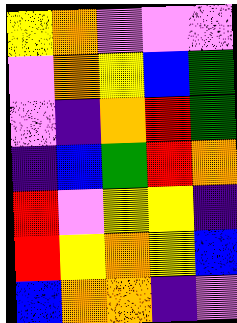[["yellow", "orange", "violet", "violet", "violet"], ["violet", "orange", "yellow", "blue", "green"], ["violet", "indigo", "orange", "red", "green"], ["indigo", "blue", "green", "red", "orange"], ["red", "violet", "yellow", "yellow", "indigo"], ["red", "yellow", "orange", "yellow", "blue"], ["blue", "orange", "orange", "indigo", "violet"]]